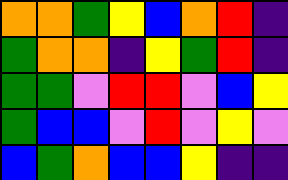[["orange", "orange", "green", "yellow", "blue", "orange", "red", "indigo"], ["green", "orange", "orange", "indigo", "yellow", "green", "red", "indigo"], ["green", "green", "violet", "red", "red", "violet", "blue", "yellow"], ["green", "blue", "blue", "violet", "red", "violet", "yellow", "violet"], ["blue", "green", "orange", "blue", "blue", "yellow", "indigo", "indigo"]]